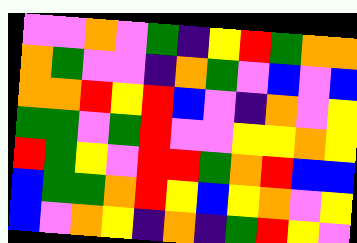[["violet", "violet", "orange", "violet", "green", "indigo", "yellow", "red", "green", "orange", "orange"], ["orange", "green", "violet", "violet", "indigo", "orange", "green", "violet", "blue", "violet", "blue"], ["orange", "orange", "red", "yellow", "red", "blue", "violet", "indigo", "orange", "violet", "yellow"], ["green", "green", "violet", "green", "red", "violet", "violet", "yellow", "yellow", "orange", "yellow"], ["red", "green", "yellow", "violet", "red", "red", "green", "orange", "red", "blue", "blue"], ["blue", "green", "green", "orange", "red", "yellow", "blue", "yellow", "orange", "violet", "yellow"], ["blue", "violet", "orange", "yellow", "indigo", "orange", "indigo", "green", "red", "yellow", "violet"]]